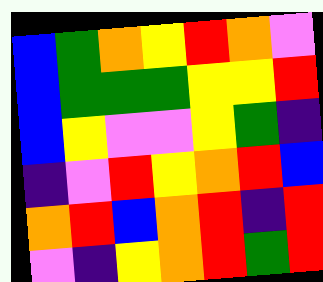[["blue", "green", "orange", "yellow", "red", "orange", "violet"], ["blue", "green", "green", "green", "yellow", "yellow", "red"], ["blue", "yellow", "violet", "violet", "yellow", "green", "indigo"], ["indigo", "violet", "red", "yellow", "orange", "red", "blue"], ["orange", "red", "blue", "orange", "red", "indigo", "red"], ["violet", "indigo", "yellow", "orange", "red", "green", "red"]]